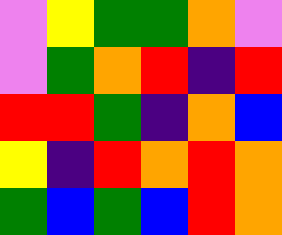[["violet", "yellow", "green", "green", "orange", "violet"], ["violet", "green", "orange", "red", "indigo", "red"], ["red", "red", "green", "indigo", "orange", "blue"], ["yellow", "indigo", "red", "orange", "red", "orange"], ["green", "blue", "green", "blue", "red", "orange"]]